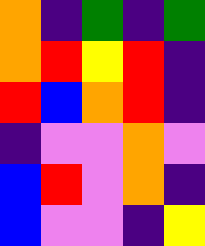[["orange", "indigo", "green", "indigo", "green"], ["orange", "red", "yellow", "red", "indigo"], ["red", "blue", "orange", "red", "indigo"], ["indigo", "violet", "violet", "orange", "violet"], ["blue", "red", "violet", "orange", "indigo"], ["blue", "violet", "violet", "indigo", "yellow"]]